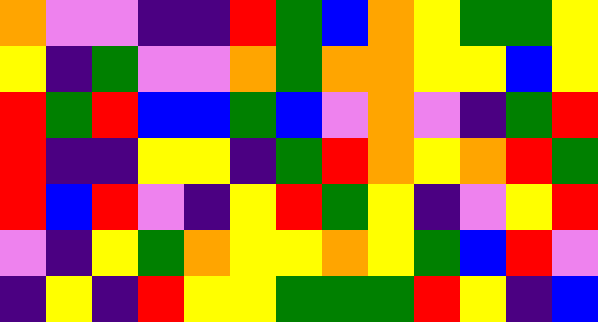[["orange", "violet", "violet", "indigo", "indigo", "red", "green", "blue", "orange", "yellow", "green", "green", "yellow"], ["yellow", "indigo", "green", "violet", "violet", "orange", "green", "orange", "orange", "yellow", "yellow", "blue", "yellow"], ["red", "green", "red", "blue", "blue", "green", "blue", "violet", "orange", "violet", "indigo", "green", "red"], ["red", "indigo", "indigo", "yellow", "yellow", "indigo", "green", "red", "orange", "yellow", "orange", "red", "green"], ["red", "blue", "red", "violet", "indigo", "yellow", "red", "green", "yellow", "indigo", "violet", "yellow", "red"], ["violet", "indigo", "yellow", "green", "orange", "yellow", "yellow", "orange", "yellow", "green", "blue", "red", "violet"], ["indigo", "yellow", "indigo", "red", "yellow", "yellow", "green", "green", "green", "red", "yellow", "indigo", "blue"]]